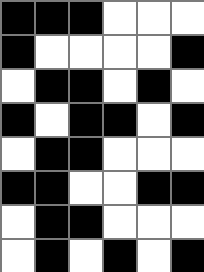[["black", "black", "black", "white", "white", "white"], ["black", "white", "white", "white", "white", "black"], ["white", "black", "black", "white", "black", "white"], ["black", "white", "black", "black", "white", "black"], ["white", "black", "black", "white", "white", "white"], ["black", "black", "white", "white", "black", "black"], ["white", "black", "black", "white", "white", "white"], ["white", "black", "white", "black", "white", "black"]]